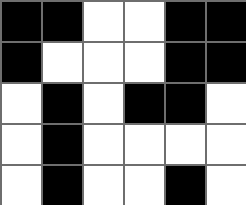[["black", "black", "white", "white", "black", "black"], ["black", "white", "white", "white", "black", "black"], ["white", "black", "white", "black", "black", "white"], ["white", "black", "white", "white", "white", "white"], ["white", "black", "white", "white", "black", "white"]]